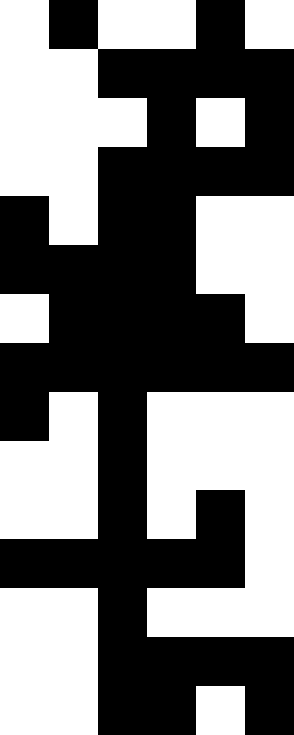[["white", "black", "white", "white", "black", "white"], ["white", "white", "black", "black", "black", "black"], ["white", "white", "white", "black", "white", "black"], ["white", "white", "black", "black", "black", "black"], ["black", "white", "black", "black", "white", "white"], ["black", "black", "black", "black", "white", "white"], ["white", "black", "black", "black", "black", "white"], ["black", "black", "black", "black", "black", "black"], ["black", "white", "black", "white", "white", "white"], ["white", "white", "black", "white", "white", "white"], ["white", "white", "black", "white", "black", "white"], ["black", "black", "black", "black", "black", "white"], ["white", "white", "black", "white", "white", "white"], ["white", "white", "black", "black", "black", "black"], ["white", "white", "black", "black", "white", "black"]]